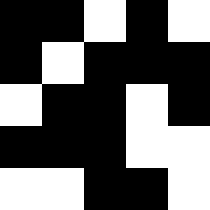[["black", "black", "white", "black", "white"], ["black", "white", "black", "black", "black"], ["white", "black", "black", "white", "black"], ["black", "black", "black", "white", "white"], ["white", "white", "black", "black", "white"]]